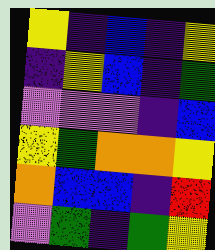[["yellow", "indigo", "blue", "indigo", "yellow"], ["indigo", "yellow", "blue", "indigo", "green"], ["violet", "violet", "violet", "indigo", "blue"], ["yellow", "green", "orange", "orange", "yellow"], ["orange", "blue", "blue", "indigo", "red"], ["violet", "green", "indigo", "green", "yellow"]]